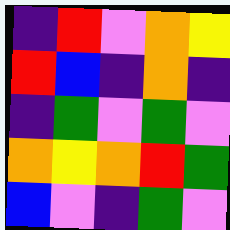[["indigo", "red", "violet", "orange", "yellow"], ["red", "blue", "indigo", "orange", "indigo"], ["indigo", "green", "violet", "green", "violet"], ["orange", "yellow", "orange", "red", "green"], ["blue", "violet", "indigo", "green", "violet"]]